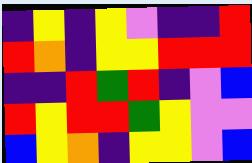[["indigo", "yellow", "indigo", "yellow", "violet", "indigo", "indigo", "red"], ["red", "orange", "indigo", "yellow", "yellow", "red", "red", "red"], ["indigo", "indigo", "red", "green", "red", "indigo", "violet", "blue"], ["red", "yellow", "red", "red", "green", "yellow", "violet", "violet"], ["blue", "yellow", "orange", "indigo", "yellow", "yellow", "violet", "blue"]]